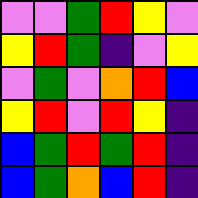[["violet", "violet", "green", "red", "yellow", "violet"], ["yellow", "red", "green", "indigo", "violet", "yellow"], ["violet", "green", "violet", "orange", "red", "blue"], ["yellow", "red", "violet", "red", "yellow", "indigo"], ["blue", "green", "red", "green", "red", "indigo"], ["blue", "green", "orange", "blue", "red", "indigo"]]